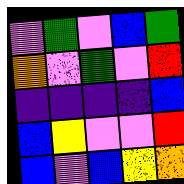[["violet", "green", "violet", "blue", "green"], ["orange", "violet", "green", "violet", "red"], ["indigo", "indigo", "indigo", "indigo", "blue"], ["blue", "yellow", "violet", "violet", "red"], ["blue", "violet", "blue", "yellow", "orange"]]